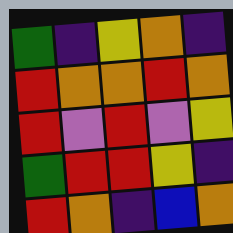[["green", "indigo", "yellow", "orange", "indigo"], ["red", "orange", "orange", "red", "orange"], ["red", "violet", "red", "violet", "yellow"], ["green", "red", "red", "yellow", "indigo"], ["red", "orange", "indigo", "blue", "orange"]]